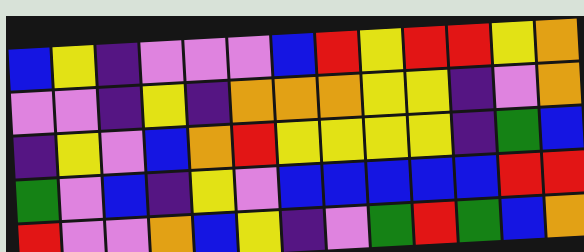[["blue", "yellow", "indigo", "violet", "violet", "violet", "blue", "red", "yellow", "red", "red", "yellow", "orange"], ["violet", "violet", "indigo", "yellow", "indigo", "orange", "orange", "orange", "yellow", "yellow", "indigo", "violet", "orange"], ["indigo", "yellow", "violet", "blue", "orange", "red", "yellow", "yellow", "yellow", "yellow", "indigo", "green", "blue"], ["green", "violet", "blue", "indigo", "yellow", "violet", "blue", "blue", "blue", "blue", "blue", "red", "red"], ["red", "violet", "violet", "orange", "blue", "yellow", "indigo", "violet", "green", "red", "green", "blue", "orange"]]